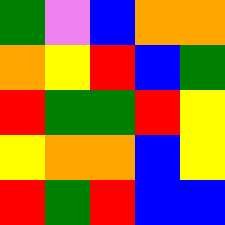[["green", "violet", "blue", "orange", "orange"], ["orange", "yellow", "red", "blue", "green"], ["red", "green", "green", "red", "yellow"], ["yellow", "orange", "orange", "blue", "yellow"], ["red", "green", "red", "blue", "blue"]]